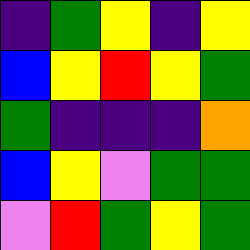[["indigo", "green", "yellow", "indigo", "yellow"], ["blue", "yellow", "red", "yellow", "green"], ["green", "indigo", "indigo", "indigo", "orange"], ["blue", "yellow", "violet", "green", "green"], ["violet", "red", "green", "yellow", "green"]]